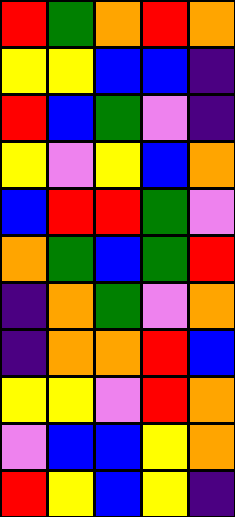[["red", "green", "orange", "red", "orange"], ["yellow", "yellow", "blue", "blue", "indigo"], ["red", "blue", "green", "violet", "indigo"], ["yellow", "violet", "yellow", "blue", "orange"], ["blue", "red", "red", "green", "violet"], ["orange", "green", "blue", "green", "red"], ["indigo", "orange", "green", "violet", "orange"], ["indigo", "orange", "orange", "red", "blue"], ["yellow", "yellow", "violet", "red", "orange"], ["violet", "blue", "blue", "yellow", "orange"], ["red", "yellow", "blue", "yellow", "indigo"]]